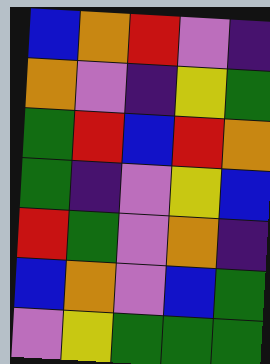[["blue", "orange", "red", "violet", "indigo"], ["orange", "violet", "indigo", "yellow", "green"], ["green", "red", "blue", "red", "orange"], ["green", "indigo", "violet", "yellow", "blue"], ["red", "green", "violet", "orange", "indigo"], ["blue", "orange", "violet", "blue", "green"], ["violet", "yellow", "green", "green", "green"]]